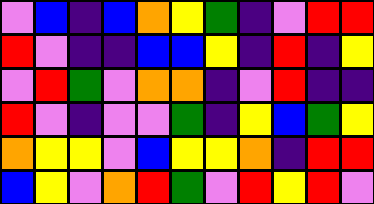[["violet", "blue", "indigo", "blue", "orange", "yellow", "green", "indigo", "violet", "red", "red"], ["red", "violet", "indigo", "indigo", "blue", "blue", "yellow", "indigo", "red", "indigo", "yellow"], ["violet", "red", "green", "violet", "orange", "orange", "indigo", "violet", "red", "indigo", "indigo"], ["red", "violet", "indigo", "violet", "violet", "green", "indigo", "yellow", "blue", "green", "yellow"], ["orange", "yellow", "yellow", "violet", "blue", "yellow", "yellow", "orange", "indigo", "red", "red"], ["blue", "yellow", "violet", "orange", "red", "green", "violet", "red", "yellow", "red", "violet"]]